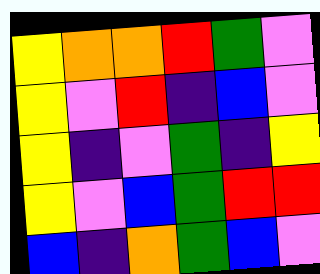[["yellow", "orange", "orange", "red", "green", "violet"], ["yellow", "violet", "red", "indigo", "blue", "violet"], ["yellow", "indigo", "violet", "green", "indigo", "yellow"], ["yellow", "violet", "blue", "green", "red", "red"], ["blue", "indigo", "orange", "green", "blue", "violet"]]